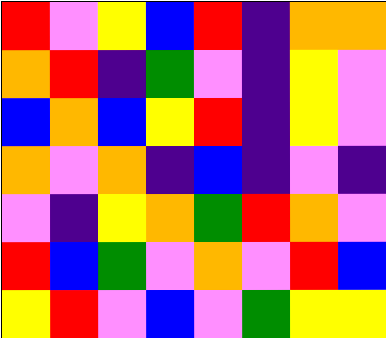[["red", "violet", "yellow", "blue", "red", "indigo", "orange", "orange"], ["orange", "red", "indigo", "green", "violet", "indigo", "yellow", "violet"], ["blue", "orange", "blue", "yellow", "red", "indigo", "yellow", "violet"], ["orange", "violet", "orange", "indigo", "blue", "indigo", "violet", "indigo"], ["violet", "indigo", "yellow", "orange", "green", "red", "orange", "violet"], ["red", "blue", "green", "violet", "orange", "violet", "red", "blue"], ["yellow", "red", "violet", "blue", "violet", "green", "yellow", "yellow"]]